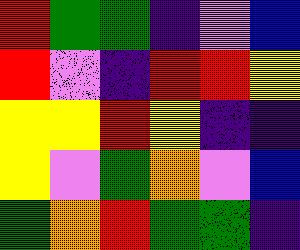[["red", "green", "green", "indigo", "violet", "blue"], ["red", "violet", "indigo", "red", "red", "yellow"], ["yellow", "yellow", "red", "yellow", "indigo", "indigo"], ["yellow", "violet", "green", "orange", "violet", "blue"], ["green", "orange", "red", "green", "green", "indigo"]]